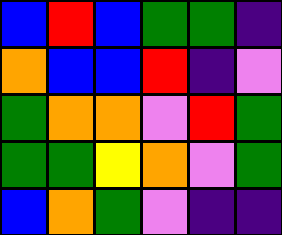[["blue", "red", "blue", "green", "green", "indigo"], ["orange", "blue", "blue", "red", "indigo", "violet"], ["green", "orange", "orange", "violet", "red", "green"], ["green", "green", "yellow", "orange", "violet", "green"], ["blue", "orange", "green", "violet", "indigo", "indigo"]]